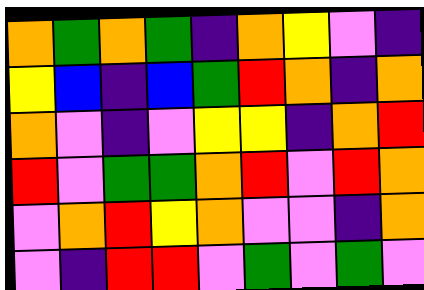[["orange", "green", "orange", "green", "indigo", "orange", "yellow", "violet", "indigo"], ["yellow", "blue", "indigo", "blue", "green", "red", "orange", "indigo", "orange"], ["orange", "violet", "indigo", "violet", "yellow", "yellow", "indigo", "orange", "red"], ["red", "violet", "green", "green", "orange", "red", "violet", "red", "orange"], ["violet", "orange", "red", "yellow", "orange", "violet", "violet", "indigo", "orange"], ["violet", "indigo", "red", "red", "violet", "green", "violet", "green", "violet"]]